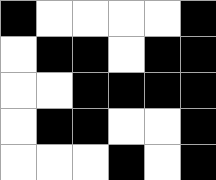[["black", "white", "white", "white", "white", "black"], ["white", "black", "black", "white", "black", "black"], ["white", "white", "black", "black", "black", "black"], ["white", "black", "black", "white", "white", "black"], ["white", "white", "white", "black", "white", "black"]]